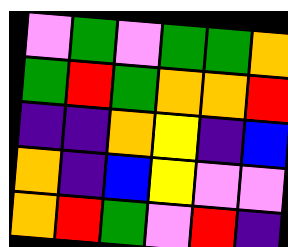[["violet", "green", "violet", "green", "green", "orange"], ["green", "red", "green", "orange", "orange", "red"], ["indigo", "indigo", "orange", "yellow", "indigo", "blue"], ["orange", "indigo", "blue", "yellow", "violet", "violet"], ["orange", "red", "green", "violet", "red", "indigo"]]